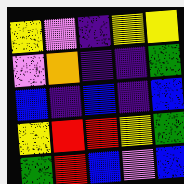[["yellow", "violet", "indigo", "yellow", "yellow"], ["violet", "orange", "indigo", "indigo", "green"], ["blue", "indigo", "blue", "indigo", "blue"], ["yellow", "red", "red", "yellow", "green"], ["green", "red", "blue", "violet", "blue"]]